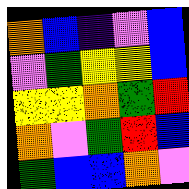[["orange", "blue", "indigo", "violet", "blue"], ["violet", "green", "yellow", "yellow", "blue"], ["yellow", "yellow", "orange", "green", "red"], ["orange", "violet", "green", "red", "blue"], ["green", "blue", "blue", "orange", "violet"]]